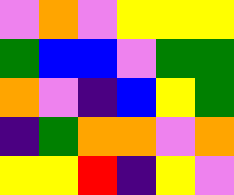[["violet", "orange", "violet", "yellow", "yellow", "yellow"], ["green", "blue", "blue", "violet", "green", "green"], ["orange", "violet", "indigo", "blue", "yellow", "green"], ["indigo", "green", "orange", "orange", "violet", "orange"], ["yellow", "yellow", "red", "indigo", "yellow", "violet"]]